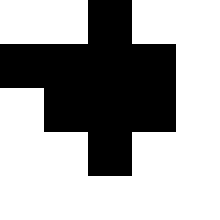[["white", "white", "black", "white", "white"], ["black", "black", "black", "black", "white"], ["white", "black", "black", "black", "white"], ["white", "white", "black", "white", "white"], ["white", "white", "white", "white", "white"]]